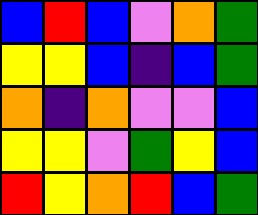[["blue", "red", "blue", "violet", "orange", "green"], ["yellow", "yellow", "blue", "indigo", "blue", "green"], ["orange", "indigo", "orange", "violet", "violet", "blue"], ["yellow", "yellow", "violet", "green", "yellow", "blue"], ["red", "yellow", "orange", "red", "blue", "green"]]